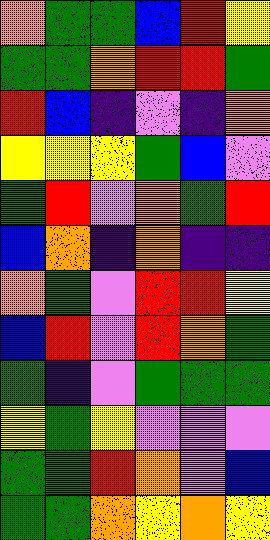[["orange", "green", "green", "blue", "red", "yellow"], ["green", "green", "orange", "red", "red", "green"], ["red", "blue", "indigo", "violet", "indigo", "orange"], ["yellow", "yellow", "yellow", "green", "blue", "violet"], ["green", "red", "violet", "orange", "green", "red"], ["blue", "orange", "indigo", "orange", "indigo", "indigo"], ["orange", "green", "violet", "red", "red", "yellow"], ["blue", "red", "violet", "red", "orange", "green"], ["green", "indigo", "violet", "green", "green", "green"], ["yellow", "green", "yellow", "violet", "violet", "violet"], ["green", "green", "red", "orange", "violet", "blue"], ["green", "green", "orange", "yellow", "orange", "yellow"]]